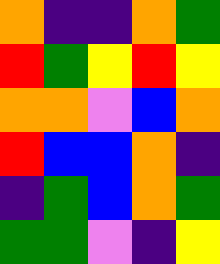[["orange", "indigo", "indigo", "orange", "green"], ["red", "green", "yellow", "red", "yellow"], ["orange", "orange", "violet", "blue", "orange"], ["red", "blue", "blue", "orange", "indigo"], ["indigo", "green", "blue", "orange", "green"], ["green", "green", "violet", "indigo", "yellow"]]